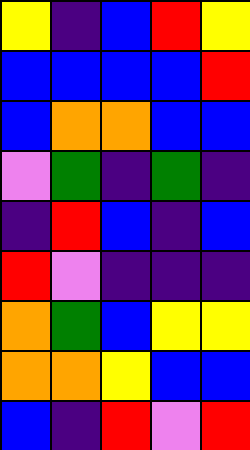[["yellow", "indigo", "blue", "red", "yellow"], ["blue", "blue", "blue", "blue", "red"], ["blue", "orange", "orange", "blue", "blue"], ["violet", "green", "indigo", "green", "indigo"], ["indigo", "red", "blue", "indigo", "blue"], ["red", "violet", "indigo", "indigo", "indigo"], ["orange", "green", "blue", "yellow", "yellow"], ["orange", "orange", "yellow", "blue", "blue"], ["blue", "indigo", "red", "violet", "red"]]